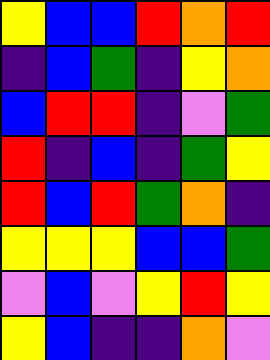[["yellow", "blue", "blue", "red", "orange", "red"], ["indigo", "blue", "green", "indigo", "yellow", "orange"], ["blue", "red", "red", "indigo", "violet", "green"], ["red", "indigo", "blue", "indigo", "green", "yellow"], ["red", "blue", "red", "green", "orange", "indigo"], ["yellow", "yellow", "yellow", "blue", "blue", "green"], ["violet", "blue", "violet", "yellow", "red", "yellow"], ["yellow", "blue", "indigo", "indigo", "orange", "violet"]]